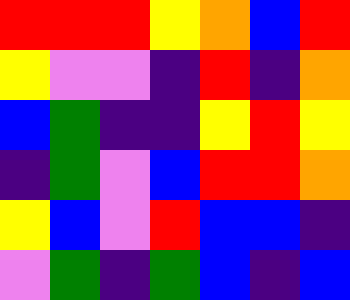[["red", "red", "red", "yellow", "orange", "blue", "red"], ["yellow", "violet", "violet", "indigo", "red", "indigo", "orange"], ["blue", "green", "indigo", "indigo", "yellow", "red", "yellow"], ["indigo", "green", "violet", "blue", "red", "red", "orange"], ["yellow", "blue", "violet", "red", "blue", "blue", "indigo"], ["violet", "green", "indigo", "green", "blue", "indigo", "blue"]]